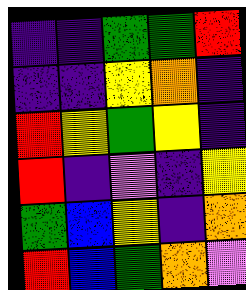[["indigo", "indigo", "green", "green", "red"], ["indigo", "indigo", "yellow", "orange", "indigo"], ["red", "yellow", "green", "yellow", "indigo"], ["red", "indigo", "violet", "indigo", "yellow"], ["green", "blue", "yellow", "indigo", "orange"], ["red", "blue", "green", "orange", "violet"]]